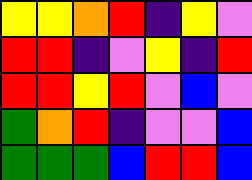[["yellow", "yellow", "orange", "red", "indigo", "yellow", "violet"], ["red", "red", "indigo", "violet", "yellow", "indigo", "red"], ["red", "red", "yellow", "red", "violet", "blue", "violet"], ["green", "orange", "red", "indigo", "violet", "violet", "blue"], ["green", "green", "green", "blue", "red", "red", "blue"]]